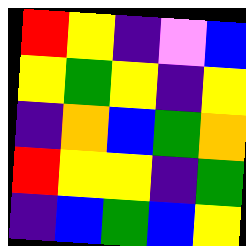[["red", "yellow", "indigo", "violet", "blue"], ["yellow", "green", "yellow", "indigo", "yellow"], ["indigo", "orange", "blue", "green", "orange"], ["red", "yellow", "yellow", "indigo", "green"], ["indigo", "blue", "green", "blue", "yellow"]]